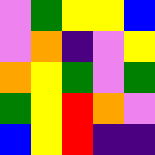[["violet", "green", "yellow", "yellow", "blue"], ["violet", "orange", "indigo", "violet", "yellow"], ["orange", "yellow", "green", "violet", "green"], ["green", "yellow", "red", "orange", "violet"], ["blue", "yellow", "red", "indigo", "indigo"]]